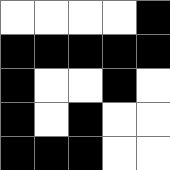[["white", "white", "white", "white", "black"], ["black", "black", "black", "black", "black"], ["black", "white", "white", "black", "white"], ["black", "white", "black", "white", "white"], ["black", "black", "black", "white", "white"]]